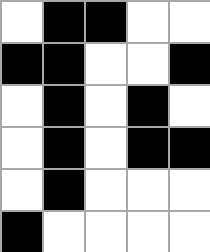[["white", "black", "black", "white", "white"], ["black", "black", "white", "white", "black"], ["white", "black", "white", "black", "white"], ["white", "black", "white", "black", "black"], ["white", "black", "white", "white", "white"], ["black", "white", "white", "white", "white"]]